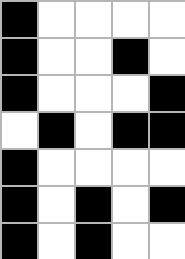[["black", "white", "white", "white", "white"], ["black", "white", "white", "black", "white"], ["black", "white", "white", "white", "black"], ["white", "black", "white", "black", "black"], ["black", "white", "white", "white", "white"], ["black", "white", "black", "white", "black"], ["black", "white", "black", "white", "white"]]